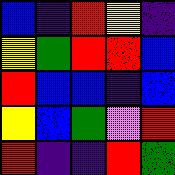[["blue", "indigo", "red", "yellow", "indigo"], ["yellow", "green", "red", "red", "blue"], ["red", "blue", "blue", "indigo", "blue"], ["yellow", "blue", "green", "violet", "red"], ["red", "indigo", "indigo", "red", "green"]]